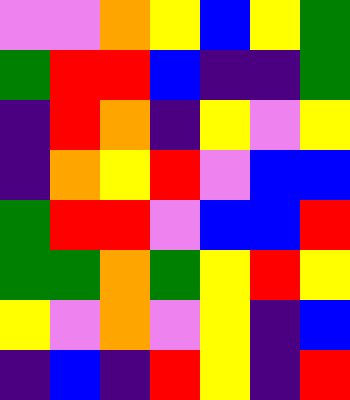[["violet", "violet", "orange", "yellow", "blue", "yellow", "green"], ["green", "red", "red", "blue", "indigo", "indigo", "green"], ["indigo", "red", "orange", "indigo", "yellow", "violet", "yellow"], ["indigo", "orange", "yellow", "red", "violet", "blue", "blue"], ["green", "red", "red", "violet", "blue", "blue", "red"], ["green", "green", "orange", "green", "yellow", "red", "yellow"], ["yellow", "violet", "orange", "violet", "yellow", "indigo", "blue"], ["indigo", "blue", "indigo", "red", "yellow", "indigo", "red"]]